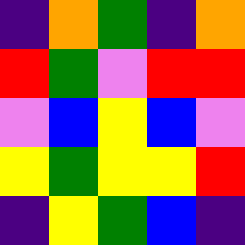[["indigo", "orange", "green", "indigo", "orange"], ["red", "green", "violet", "red", "red"], ["violet", "blue", "yellow", "blue", "violet"], ["yellow", "green", "yellow", "yellow", "red"], ["indigo", "yellow", "green", "blue", "indigo"]]